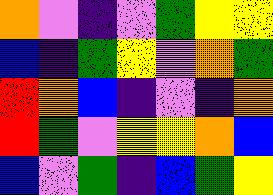[["orange", "violet", "indigo", "violet", "green", "yellow", "yellow"], ["blue", "indigo", "green", "yellow", "violet", "orange", "green"], ["red", "orange", "blue", "indigo", "violet", "indigo", "orange"], ["red", "green", "violet", "yellow", "yellow", "orange", "blue"], ["blue", "violet", "green", "indigo", "blue", "green", "yellow"]]